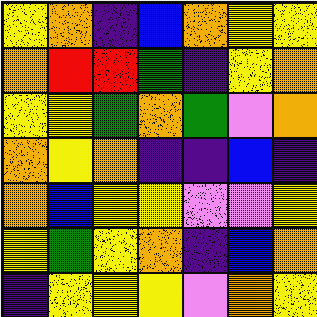[["yellow", "orange", "indigo", "blue", "orange", "yellow", "yellow"], ["orange", "red", "red", "green", "indigo", "yellow", "orange"], ["yellow", "yellow", "green", "orange", "green", "violet", "orange"], ["orange", "yellow", "orange", "indigo", "indigo", "blue", "indigo"], ["orange", "blue", "yellow", "yellow", "violet", "violet", "yellow"], ["yellow", "green", "yellow", "orange", "indigo", "blue", "orange"], ["indigo", "yellow", "yellow", "yellow", "violet", "orange", "yellow"]]